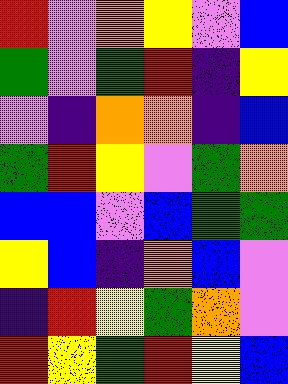[["red", "violet", "orange", "yellow", "violet", "blue"], ["green", "violet", "green", "red", "indigo", "yellow"], ["violet", "indigo", "orange", "orange", "indigo", "blue"], ["green", "red", "yellow", "violet", "green", "orange"], ["blue", "blue", "violet", "blue", "green", "green"], ["yellow", "blue", "indigo", "orange", "blue", "violet"], ["indigo", "red", "yellow", "green", "orange", "violet"], ["red", "yellow", "green", "red", "yellow", "blue"]]